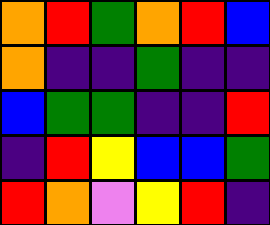[["orange", "red", "green", "orange", "red", "blue"], ["orange", "indigo", "indigo", "green", "indigo", "indigo"], ["blue", "green", "green", "indigo", "indigo", "red"], ["indigo", "red", "yellow", "blue", "blue", "green"], ["red", "orange", "violet", "yellow", "red", "indigo"]]